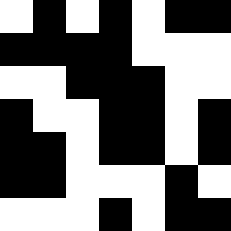[["white", "black", "white", "black", "white", "black", "black"], ["black", "black", "black", "black", "white", "white", "white"], ["white", "white", "black", "black", "black", "white", "white"], ["black", "white", "white", "black", "black", "white", "black"], ["black", "black", "white", "black", "black", "white", "black"], ["black", "black", "white", "white", "white", "black", "white"], ["white", "white", "white", "black", "white", "black", "black"]]